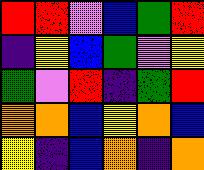[["red", "red", "violet", "blue", "green", "red"], ["indigo", "yellow", "blue", "green", "violet", "yellow"], ["green", "violet", "red", "indigo", "green", "red"], ["orange", "orange", "blue", "yellow", "orange", "blue"], ["yellow", "indigo", "blue", "orange", "indigo", "orange"]]